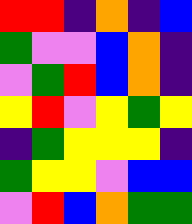[["red", "red", "indigo", "orange", "indigo", "blue"], ["green", "violet", "violet", "blue", "orange", "indigo"], ["violet", "green", "red", "blue", "orange", "indigo"], ["yellow", "red", "violet", "yellow", "green", "yellow"], ["indigo", "green", "yellow", "yellow", "yellow", "indigo"], ["green", "yellow", "yellow", "violet", "blue", "blue"], ["violet", "red", "blue", "orange", "green", "green"]]